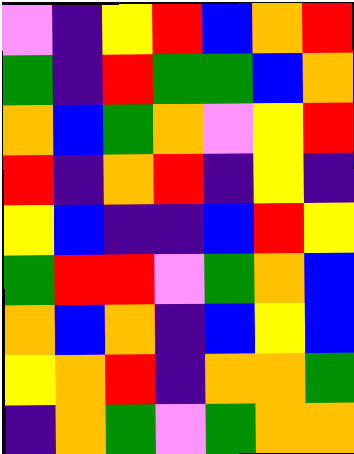[["violet", "indigo", "yellow", "red", "blue", "orange", "red"], ["green", "indigo", "red", "green", "green", "blue", "orange"], ["orange", "blue", "green", "orange", "violet", "yellow", "red"], ["red", "indigo", "orange", "red", "indigo", "yellow", "indigo"], ["yellow", "blue", "indigo", "indigo", "blue", "red", "yellow"], ["green", "red", "red", "violet", "green", "orange", "blue"], ["orange", "blue", "orange", "indigo", "blue", "yellow", "blue"], ["yellow", "orange", "red", "indigo", "orange", "orange", "green"], ["indigo", "orange", "green", "violet", "green", "orange", "orange"]]